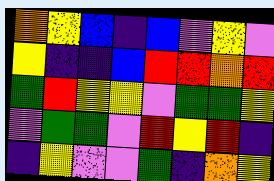[["orange", "yellow", "blue", "indigo", "blue", "violet", "yellow", "violet"], ["yellow", "indigo", "indigo", "blue", "red", "red", "orange", "red"], ["green", "red", "yellow", "yellow", "violet", "green", "green", "yellow"], ["violet", "green", "green", "violet", "red", "yellow", "red", "indigo"], ["indigo", "yellow", "violet", "violet", "green", "indigo", "orange", "yellow"]]